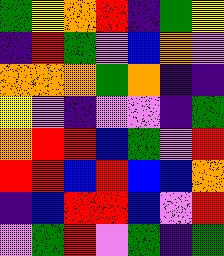[["green", "yellow", "orange", "red", "indigo", "green", "yellow"], ["indigo", "red", "green", "violet", "blue", "orange", "violet"], ["orange", "orange", "orange", "green", "orange", "indigo", "indigo"], ["yellow", "violet", "indigo", "violet", "violet", "indigo", "green"], ["orange", "red", "red", "blue", "green", "violet", "red"], ["red", "red", "blue", "red", "blue", "blue", "orange"], ["indigo", "blue", "red", "red", "blue", "violet", "red"], ["violet", "green", "red", "violet", "green", "indigo", "green"]]